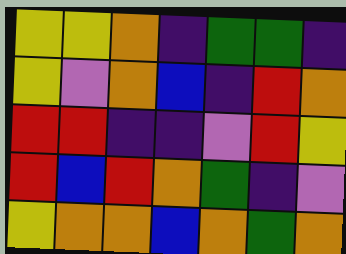[["yellow", "yellow", "orange", "indigo", "green", "green", "indigo"], ["yellow", "violet", "orange", "blue", "indigo", "red", "orange"], ["red", "red", "indigo", "indigo", "violet", "red", "yellow"], ["red", "blue", "red", "orange", "green", "indigo", "violet"], ["yellow", "orange", "orange", "blue", "orange", "green", "orange"]]